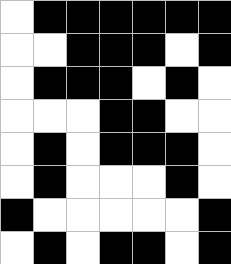[["white", "black", "black", "black", "black", "black", "black"], ["white", "white", "black", "black", "black", "white", "black"], ["white", "black", "black", "black", "white", "black", "white"], ["white", "white", "white", "black", "black", "white", "white"], ["white", "black", "white", "black", "black", "black", "white"], ["white", "black", "white", "white", "white", "black", "white"], ["black", "white", "white", "white", "white", "white", "black"], ["white", "black", "white", "black", "black", "white", "black"]]